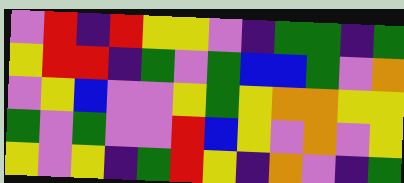[["violet", "red", "indigo", "red", "yellow", "yellow", "violet", "indigo", "green", "green", "indigo", "green"], ["yellow", "red", "red", "indigo", "green", "violet", "green", "blue", "blue", "green", "violet", "orange"], ["violet", "yellow", "blue", "violet", "violet", "yellow", "green", "yellow", "orange", "orange", "yellow", "yellow"], ["green", "violet", "green", "violet", "violet", "red", "blue", "yellow", "violet", "orange", "violet", "yellow"], ["yellow", "violet", "yellow", "indigo", "green", "red", "yellow", "indigo", "orange", "violet", "indigo", "green"]]